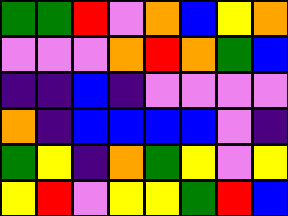[["green", "green", "red", "violet", "orange", "blue", "yellow", "orange"], ["violet", "violet", "violet", "orange", "red", "orange", "green", "blue"], ["indigo", "indigo", "blue", "indigo", "violet", "violet", "violet", "violet"], ["orange", "indigo", "blue", "blue", "blue", "blue", "violet", "indigo"], ["green", "yellow", "indigo", "orange", "green", "yellow", "violet", "yellow"], ["yellow", "red", "violet", "yellow", "yellow", "green", "red", "blue"]]